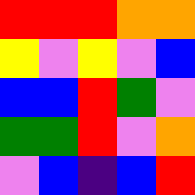[["red", "red", "red", "orange", "orange"], ["yellow", "violet", "yellow", "violet", "blue"], ["blue", "blue", "red", "green", "violet"], ["green", "green", "red", "violet", "orange"], ["violet", "blue", "indigo", "blue", "red"]]